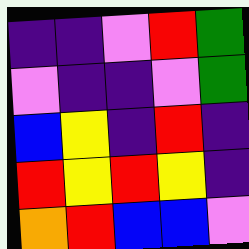[["indigo", "indigo", "violet", "red", "green"], ["violet", "indigo", "indigo", "violet", "green"], ["blue", "yellow", "indigo", "red", "indigo"], ["red", "yellow", "red", "yellow", "indigo"], ["orange", "red", "blue", "blue", "violet"]]